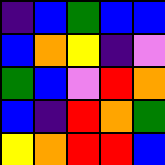[["indigo", "blue", "green", "blue", "blue"], ["blue", "orange", "yellow", "indigo", "violet"], ["green", "blue", "violet", "red", "orange"], ["blue", "indigo", "red", "orange", "green"], ["yellow", "orange", "red", "red", "blue"]]